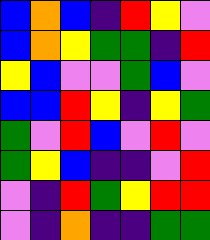[["blue", "orange", "blue", "indigo", "red", "yellow", "violet"], ["blue", "orange", "yellow", "green", "green", "indigo", "red"], ["yellow", "blue", "violet", "violet", "green", "blue", "violet"], ["blue", "blue", "red", "yellow", "indigo", "yellow", "green"], ["green", "violet", "red", "blue", "violet", "red", "violet"], ["green", "yellow", "blue", "indigo", "indigo", "violet", "red"], ["violet", "indigo", "red", "green", "yellow", "red", "red"], ["violet", "indigo", "orange", "indigo", "indigo", "green", "green"]]